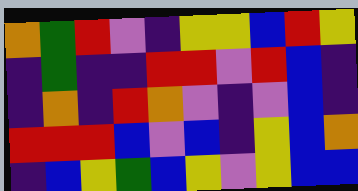[["orange", "green", "red", "violet", "indigo", "yellow", "yellow", "blue", "red", "yellow"], ["indigo", "green", "indigo", "indigo", "red", "red", "violet", "red", "blue", "indigo"], ["indigo", "orange", "indigo", "red", "orange", "violet", "indigo", "violet", "blue", "indigo"], ["red", "red", "red", "blue", "violet", "blue", "indigo", "yellow", "blue", "orange"], ["indigo", "blue", "yellow", "green", "blue", "yellow", "violet", "yellow", "blue", "blue"]]